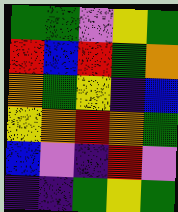[["green", "green", "violet", "yellow", "green"], ["red", "blue", "red", "green", "orange"], ["orange", "green", "yellow", "indigo", "blue"], ["yellow", "orange", "red", "orange", "green"], ["blue", "violet", "indigo", "red", "violet"], ["indigo", "indigo", "green", "yellow", "green"]]